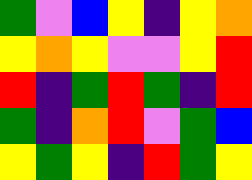[["green", "violet", "blue", "yellow", "indigo", "yellow", "orange"], ["yellow", "orange", "yellow", "violet", "violet", "yellow", "red"], ["red", "indigo", "green", "red", "green", "indigo", "red"], ["green", "indigo", "orange", "red", "violet", "green", "blue"], ["yellow", "green", "yellow", "indigo", "red", "green", "yellow"]]